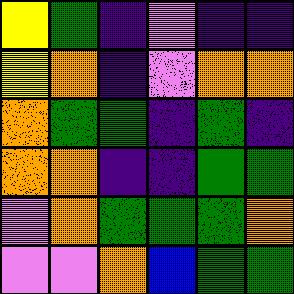[["yellow", "green", "indigo", "violet", "indigo", "indigo"], ["yellow", "orange", "indigo", "violet", "orange", "orange"], ["orange", "green", "green", "indigo", "green", "indigo"], ["orange", "orange", "indigo", "indigo", "green", "green"], ["violet", "orange", "green", "green", "green", "orange"], ["violet", "violet", "orange", "blue", "green", "green"]]